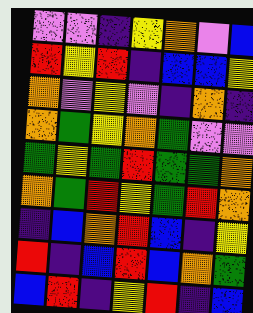[["violet", "violet", "indigo", "yellow", "orange", "violet", "blue"], ["red", "yellow", "red", "indigo", "blue", "blue", "yellow"], ["orange", "violet", "yellow", "violet", "indigo", "orange", "indigo"], ["orange", "green", "yellow", "orange", "green", "violet", "violet"], ["green", "yellow", "green", "red", "green", "green", "orange"], ["orange", "green", "red", "yellow", "green", "red", "orange"], ["indigo", "blue", "orange", "red", "blue", "indigo", "yellow"], ["red", "indigo", "blue", "red", "blue", "orange", "green"], ["blue", "red", "indigo", "yellow", "red", "indigo", "blue"]]